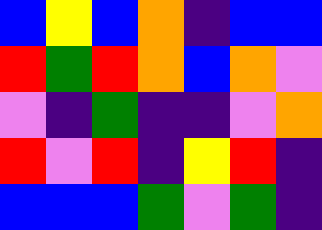[["blue", "yellow", "blue", "orange", "indigo", "blue", "blue"], ["red", "green", "red", "orange", "blue", "orange", "violet"], ["violet", "indigo", "green", "indigo", "indigo", "violet", "orange"], ["red", "violet", "red", "indigo", "yellow", "red", "indigo"], ["blue", "blue", "blue", "green", "violet", "green", "indigo"]]